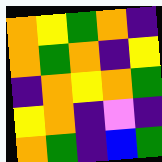[["orange", "yellow", "green", "orange", "indigo"], ["orange", "green", "orange", "indigo", "yellow"], ["indigo", "orange", "yellow", "orange", "green"], ["yellow", "orange", "indigo", "violet", "indigo"], ["orange", "green", "indigo", "blue", "green"]]